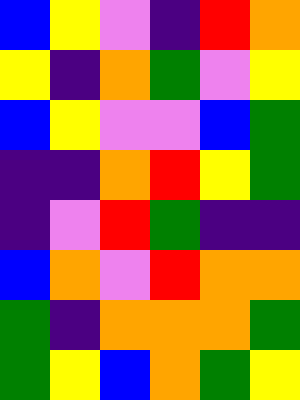[["blue", "yellow", "violet", "indigo", "red", "orange"], ["yellow", "indigo", "orange", "green", "violet", "yellow"], ["blue", "yellow", "violet", "violet", "blue", "green"], ["indigo", "indigo", "orange", "red", "yellow", "green"], ["indigo", "violet", "red", "green", "indigo", "indigo"], ["blue", "orange", "violet", "red", "orange", "orange"], ["green", "indigo", "orange", "orange", "orange", "green"], ["green", "yellow", "blue", "orange", "green", "yellow"]]